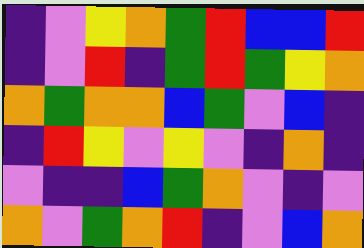[["indigo", "violet", "yellow", "orange", "green", "red", "blue", "blue", "red"], ["indigo", "violet", "red", "indigo", "green", "red", "green", "yellow", "orange"], ["orange", "green", "orange", "orange", "blue", "green", "violet", "blue", "indigo"], ["indigo", "red", "yellow", "violet", "yellow", "violet", "indigo", "orange", "indigo"], ["violet", "indigo", "indigo", "blue", "green", "orange", "violet", "indigo", "violet"], ["orange", "violet", "green", "orange", "red", "indigo", "violet", "blue", "orange"]]